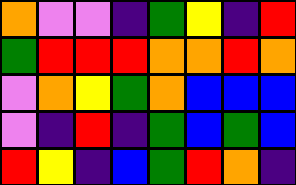[["orange", "violet", "violet", "indigo", "green", "yellow", "indigo", "red"], ["green", "red", "red", "red", "orange", "orange", "red", "orange"], ["violet", "orange", "yellow", "green", "orange", "blue", "blue", "blue"], ["violet", "indigo", "red", "indigo", "green", "blue", "green", "blue"], ["red", "yellow", "indigo", "blue", "green", "red", "orange", "indigo"]]